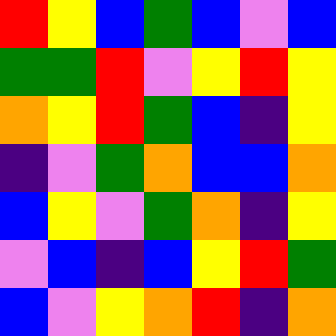[["red", "yellow", "blue", "green", "blue", "violet", "blue"], ["green", "green", "red", "violet", "yellow", "red", "yellow"], ["orange", "yellow", "red", "green", "blue", "indigo", "yellow"], ["indigo", "violet", "green", "orange", "blue", "blue", "orange"], ["blue", "yellow", "violet", "green", "orange", "indigo", "yellow"], ["violet", "blue", "indigo", "blue", "yellow", "red", "green"], ["blue", "violet", "yellow", "orange", "red", "indigo", "orange"]]